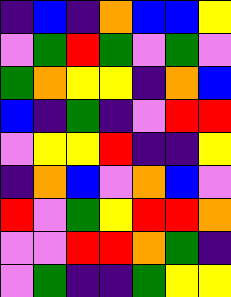[["indigo", "blue", "indigo", "orange", "blue", "blue", "yellow"], ["violet", "green", "red", "green", "violet", "green", "violet"], ["green", "orange", "yellow", "yellow", "indigo", "orange", "blue"], ["blue", "indigo", "green", "indigo", "violet", "red", "red"], ["violet", "yellow", "yellow", "red", "indigo", "indigo", "yellow"], ["indigo", "orange", "blue", "violet", "orange", "blue", "violet"], ["red", "violet", "green", "yellow", "red", "red", "orange"], ["violet", "violet", "red", "red", "orange", "green", "indigo"], ["violet", "green", "indigo", "indigo", "green", "yellow", "yellow"]]